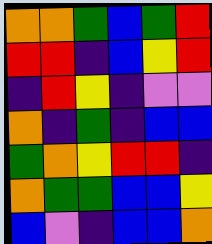[["orange", "orange", "green", "blue", "green", "red"], ["red", "red", "indigo", "blue", "yellow", "red"], ["indigo", "red", "yellow", "indigo", "violet", "violet"], ["orange", "indigo", "green", "indigo", "blue", "blue"], ["green", "orange", "yellow", "red", "red", "indigo"], ["orange", "green", "green", "blue", "blue", "yellow"], ["blue", "violet", "indigo", "blue", "blue", "orange"]]